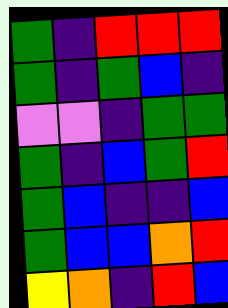[["green", "indigo", "red", "red", "red"], ["green", "indigo", "green", "blue", "indigo"], ["violet", "violet", "indigo", "green", "green"], ["green", "indigo", "blue", "green", "red"], ["green", "blue", "indigo", "indigo", "blue"], ["green", "blue", "blue", "orange", "red"], ["yellow", "orange", "indigo", "red", "blue"]]